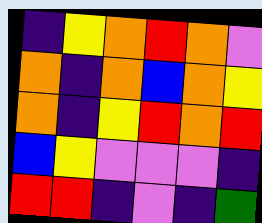[["indigo", "yellow", "orange", "red", "orange", "violet"], ["orange", "indigo", "orange", "blue", "orange", "yellow"], ["orange", "indigo", "yellow", "red", "orange", "red"], ["blue", "yellow", "violet", "violet", "violet", "indigo"], ["red", "red", "indigo", "violet", "indigo", "green"]]